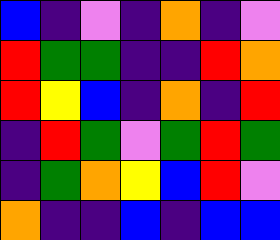[["blue", "indigo", "violet", "indigo", "orange", "indigo", "violet"], ["red", "green", "green", "indigo", "indigo", "red", "orange"], ["red", "yellow", "blue", "indigo", "orange", "indigo", "red"], ["indigo", "red", "green", "violet", "green", "red", "green"], ["indigo", "green", "orange", "yellow", "blue", "red", "violet"], ["orange", "indigo", "indigo", "blue", "indigo", "blue", "blue"]]